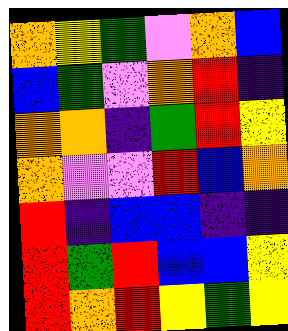[["orange", "yellow", "green", "violet", "orange", "blue"], ["blue", "green", "violet", "orange", "red", "indigo"], ["orange", "orange", "indigo", "green", "red", "yellow"], ["orange", "violet", "violet", "red", "blue", "orange"], ["red", "indigo", "blue", "blue", "indigo", "indigo"], ["red", "green", "red", "blue", "blue", "yellow"], ["red", "orange", "red", "yellow", "green", "yellow"]]